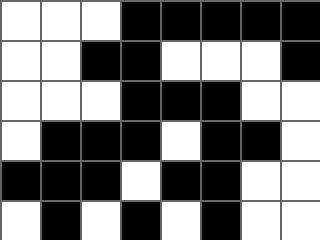[["white", "white", "white", "black", "black", "black", "black", "black"], ["white", "white", "black", "black", "white", "white", "white", "black"], ["white", "white", "white", "black", "black", "black", "white", "white"], ["white", "black", "black", "black", "white", "black", "black", "white"], ["black", "black", "black", "white", "black", "black", "white", "white"], ["white", "black", "white", "black", "white", "black", "white", "white"]]